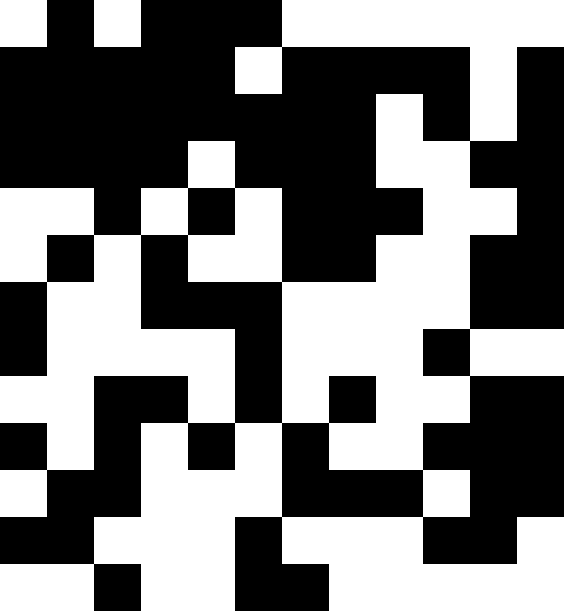[["white", "black", "white", "black", "black", "black", "white", "white", "white", "white", "white", "white"], ["black", "black", "black", "black", "black", "white", "black", "black", "black", "black", "white", "black"], ["black", "black", "black", "black", "black", "black", "black", "black", "white", "black", "white", "black"], ["black", "black", "black", "black", "white", "black", "black", "black", "white", "white", "black", "black"], ["white", "white", "black", "white", "black", "white", "black", "black", "black", "white", "white", "black"], ["white", "black", "white", "black", "white", "white", "black", "black", "white", "white", "black", "black"], ["black", "white", "white", "black", "black", "black", "white", "white", "white", "white", "black", "black"], ["black", "white", "white", "white", "white", "black", "white", "white", "white", "black", "white", "white"], ["white", "white", "black", "black", "white", "black", "white", "black", "white", "white", "black", "black"], ["black", "white", "black", "white", "black", "white", "black", "white", "white", "black", "black", "black"], ["white", "black", "black", "white", "white", "white", "black", "black", "black", "white", "black", "black"], ["black", "black", "white", "white", "white", "black", "white", "white", "white", "black", "black", "white"], ["white", "white", "black", "white", "white", "black", "black", "white", "white", "white", "white", "white"]]